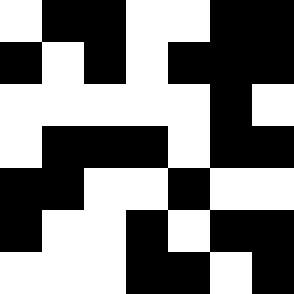[["white", "black", "black", "white", "white", "black", "black"], ["black", "white", "black", "white", "black", "black", "black"], ["white", "white", "white", "white", "white", "black", "white"], ["white", "black", "black", "black", "white", "black", "black"], ["black", "black", "white", "white", "black", "white", "white"], ["black", "white", "white", "black", "white", "black", "black"], ["white", "white", "white", "black", "black", "white", "black"]]